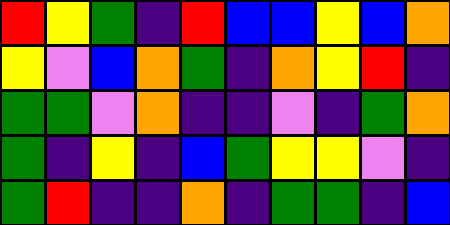[["red", "yellow", "green", "indigo", "red", "blue", "blue", "yellow", "blue", "orange"], ["yellow", "violet", "blue", "orange", "green", "indigo", "orange", "yellow", "red", "indigo"], ["green", "green", "violet", "orange", "indigo", "indigo", "violet", "indigo", "green", "orange"], ["green", "indigo", "yellow", "indigo", "blue", "green", "yellow", "yellow", "violet", "indigo"], ["green", "red", "indigo", "indigo", "orange", "indigo", "green", "green", "indigo", "blue"]]